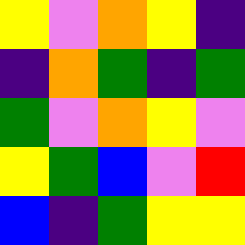[["yellow", "violet", "orange", "yellow", "indigo"], ["indigo", "orange", "green", "indigo", "green"], ["green", "violet", "orange", "yellow", "violet"], ["yellow", "green", "blue", "violet", "red"], ["blue", "indigo", "green", "yellow", "yellow"]]